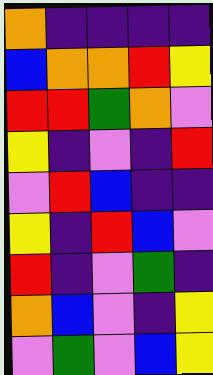[["orange", "indigo", "indigo", "indigo", "indigo"], ["blue", "orange", "orange", "red", "yellow"], ["red", "red", "green", "orange", "violet"], ["yellow", "indigo", "violet", "indigo", "red"], ["violet", "red", "blue", "indigo", "indigo"], ["yellow", "indigo", "red", "blue", "violet"], ["red", "indigo", "violet", "green", "indigo"], ["orange", "blue", "violet", "indigo", "yellow"], ["violet", "green", "violet", "blue", "yellow"]]